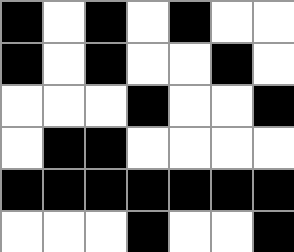[["black", "white", "black", "white", "black", "white", "white"], ["black", "white", "black", "white", "white", "black", "white"], ["white", "white", "white", "black", "white", "white", "black"], ["white", "black", "black", "white", "white", "white", "white"], ["black", "black", "black", "black", "black", "black", "black"], ["white", "white", "white", "black", "white", "white", "black"]]